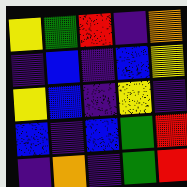[["yellow", "green", "red", "indigo", "orange"], ["indigo", "blue", "indigo", "blue", "yellow"], ["yellow", "blue", "indigo", "yellow", "indigo"], ["blue", "indigo", "blue", "green", "red"], ["indigo", "orange", "indigo", "green", "red"]]